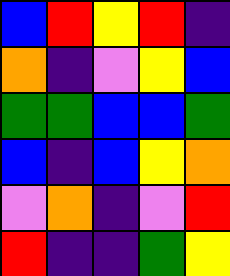[["blue", "red", "yellow", "red", "indigo"], ["orange", "indigo", "violet", "yellow", "blue"], ["green", "green", "blue", "blue", "green"], ["blue", "indigo", "blue", "yellow", "orange"], ["violet", "orange", "indigo", "violet", "red"], ["red", "indigo", "indigo", "green", "yellow"]]